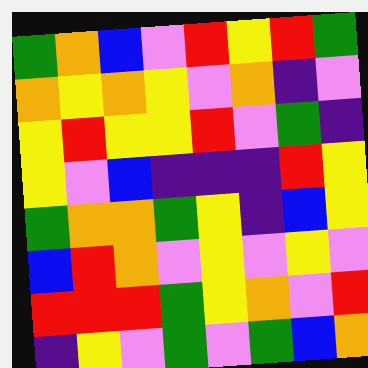[["green", "orange", "blue", "violet", "red", "yellow", "red", "green"], ["orange", "yellow", "orange", "yellow", "violet", "orange", "indigo", "violet"], ["yellow", "red", "yellow", "yellow", "red", "violet", "green", "indigo"], ["yellow", "violet", "blue", "indigo", "indigo", "indigo", "red", "yellow"], ["green", "orange", "orange", "green", "yellow", "indigo", "blue", "yellow"], ["blue", "red", "orange", "violet", "yellow", "violet", "yellow", "violet"], ["red", "red", "red", "green", "yellow", "orange", "violet", "red"], ["indigo", "yellow", "violet", "green", "violet", "green", "blue", "orange"]]